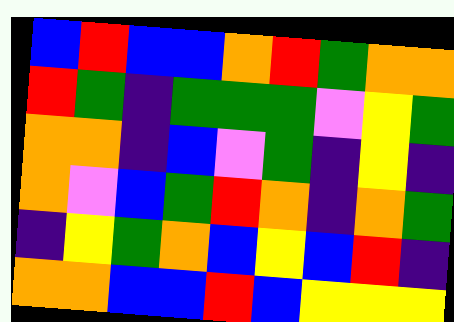[["blue", "red", "blue", "blue", "orange", "red", "green", "orange", "orange"], ["red", "green", "indigo", "green", "green", "green", "violet", "yellow", "green"], ["orange", "orange", "indigo", "blue", "violet", "green", "indigo", "yellow", "indigo"], ["orange", "violet", "blue", "green", "red", "orange", "indigo", "orange", "green"], ["indigo", "yellow", "green", "orange", "blue", "yellow", "blue", "red", "indigo"], ["orange", "orange", "blue", "blue", "red", "blue", "yellow", "yellow", "yellow"]]